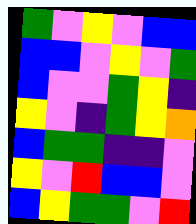[["green", "violet", "yellow", "violet", "blue", "blue"], ["blue", "blue", "violet", "yellow", "violet", "green"], ["blue", "violet", "violet", "green", "yellow", "indigo"], ["yellow", "violet", "indigo", "green", "yellow", "orange"], ["blue", "green", "green", "indigo", "indigo", "violet"], ["yellow", "violet", "red", "blue", "blue", "violet"], ["blue", "yellow", "green", "green", "violet", "red"]]